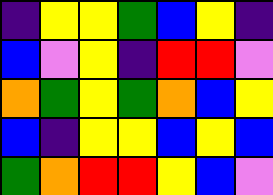[["indigo", "yellow", "yellow", "green", "blue", "yellow", "indigo"], ["blue", "violet", "yellow", "indigo", "red", "red", "violet"], ["orange", "green", "yellow", "green", "orange", "blue", "yellow"], ["blue", "indigo", "yellow", "yellow", "blue", "yellow", "blue"], ["green", "orange", "red", "red", "yellow", "blue", "violet"]]